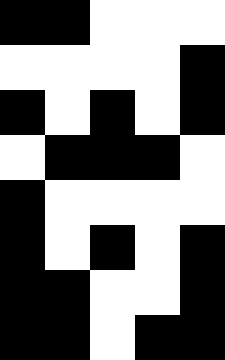[["black", "black", "white", "white", "white"], ["white", "white", "white", "white", "black"], ["black", "white", "black", "white", "black"], ["white", "black", "black", "black", "white"], ["black", "white", "white", "white", "white"], ["black", "white", "black", "white", "black"], ["black", "black", "white", "white", "black"], ["black", "black", "white", "black", "black"]]